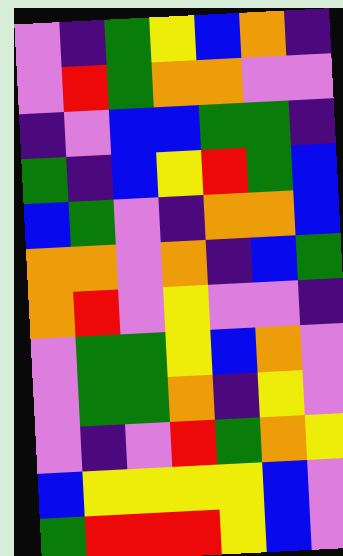[["violet", "indigo", "green", "yellow", "blue", "orange", "indigo"], ["violet", "red", "green", "orange", "orange", "violet", "violet"], ["indigo", "violet", "blue", "blue", "green", "green", "indigo"], ["green", "indigo", "blue", "yellow", "red", "green", "blue"], ["blue", "green", "violet", "indigo", "orange", "orange", "blue"], ["orange", "orange", "violet", "orange", "indigo", "blue", "green"], ["orange", "red", "violet", "yellow", "violet", "violet", "indigo"], ["violet", "green", "green", "yellow", "blue", "orange", "violet"], ["violet", "green", "green", "orange", "indigo", "yellow", "violet"], ["violet", "indigo", "violet", "red", "green", "orange", "yellow"], ["blue", "yellow", "yellow", "yellow", "yellow", "blue", "violet"], ["green", "red", "red", "red", "yellow", "blue", "violet"]]